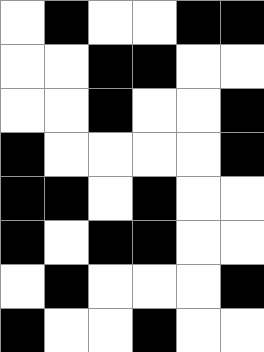[["white", "black", "white", "white", "black", "black"], ["white", "white", "black", "black", "white", "white"], ["white", "white", "black", "white", "white", "black"], ["black", "white", "white", "white", "white", "black"], ["black", "black", "white", "black", "white", "white"], ["black", "white", "black", "black", "white", "white"], ["white", "black", "white", "white", "white", "black"], ["black", "white", "white", "black", "white", "white"]]